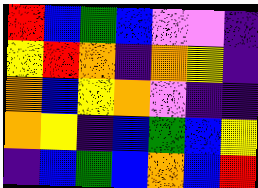[["red", "blue", "green", "blue", "violet", "violet", "indigo"], ["yellow", "red", "orange", "indigo", "orange", "yellow", "indigo"], ["orange", "blue", "yellow", "orange", "violet", "indigo", "indigo"], ["orange", "yellow", "indigo", "blue", "green", "blue", "yellow"], ["indigo", "blue", "green", "blue", "orange", "blue", "red"]]